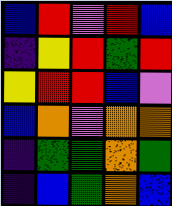[["blue", "red", "violet", "red", "blue"], ["indigo", "yellow", "red", "green", "red"], ["yellow", "red", "red", "blue", "violet"], ["blue", "orange", "violet", "orange", "orange"], ["indigo", "green", "green", "orange", "green"], ["indigo", "blue", "green", "orange", "blue"]]